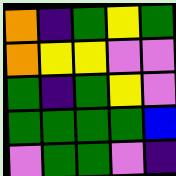[["orange", "indigo", "green", "yellow", "green"], ["orange", "yellow", "yellow", "violet", "violet"], ["green", "indigo", "green", "yellow", "violet"], ["green", "green", "green", "green", "blue"], ["violet", "green", "green", "violet", "indigo"]]